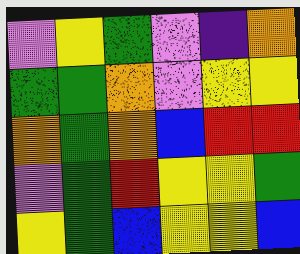[["violet", "yellow", "green", "violet", "indigo", "orange"], ["green", "green", "orange", "violet", "yellow", "yellow"], ["orange", "green", "orange", "blue", "red", "red"], ["violet", "green", "red", "yellow", "yellow", "green"], ["yellow", "green", "blue", "yellow", "yellow", "blue"]]